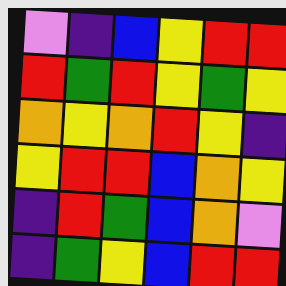[["violet", "indigo", "blue", "yellow", "red", "red"], ["red", "green", "red", "yellow", "green", "yellow"], ["orange", "yellow", "orange", "red", "yellow", "indigo"], ["yellow", "red", "red", "blue", "orange", "yellow"], ["indigo", "red", "green", "blue", "orange", "violet"], ["indigo", "green", "yellow", "blue", "red", "red"]]